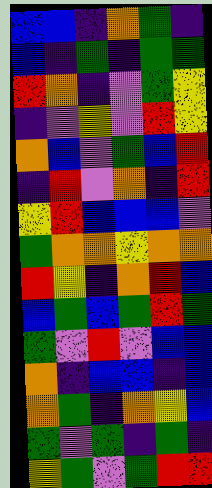[["blue", "blue", "indigo", "orange", "green", "indigo"], ["blue", "indigo", "green", "indigo", "green", "green"], ["red", "orange", "indigo", "violet", "green", "yellow"], ["indigo", "violet", "yellow", "violet", "red", "yellow"], ["orange", "blue", "violet", "green", "blue", "red"], ["indigo", "red", "violet", "orange", "indigo", "red"], ["yellow", "red", "blue", "blue", "blue", "violet"], ["green", "orange", "orange", "yellow", "orange", "orange"], ["red", "yellow", "indigo", "orange", "red", "blue"], ["blue", "green", "blue", "green", "red", "green"], ["green", "violet", "red", "violet", "blue", "blue"], ["orange", "indigo", "blue", "blue", "indigo", "blue"], ["orange", "green", "indigo", "orange", "yellow", "blue"], ["green", "violet", "green", "indigo", "green", "indigo"], ["yellow", "green", "violet", "green", "red", "red"]]